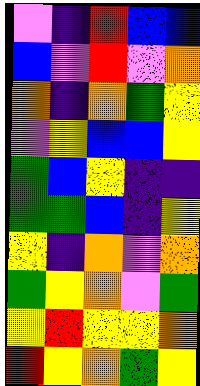[["violet", "indigo", "red", "blue", "blue"], ["blue", "violet", "red", "violet", "orange"], ["orange", "indigo", "orange", "green", "yellow"], ["violet", "yellow", "blue", "blue", "yellow"], ["green", "blue", "yellow", "indigo", "indigo"], ["green", "green", "blue", "indigo", "yellow"], ["yellow", "indigo", "orange", "violet", "orange"], ["green", "yellow", "orange", "violet", "green"], ["yellow", "red", "yellow", "yellow", "orange"], ["red", "yellow", "orange", "green", "yellow"]]